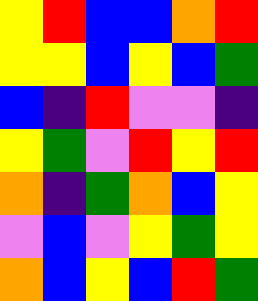[["yellow", "red", "blue", "blue", "orange", "red"], ["yellow", "yellow", "blue", "yellow", "blue", "green"], ["blue", "indigo", "red", "violet", "violet", "indigo"], ["yellow", "green", "violet", "red", "yellow", "red"], ["orange", "indigo", "green", "orange", "blue", "yellow"], ["violet", "blue", "violet", "yellow", "green", "yellow"], ["orange", "blue", "yellow", "blue", "red", "green"]]